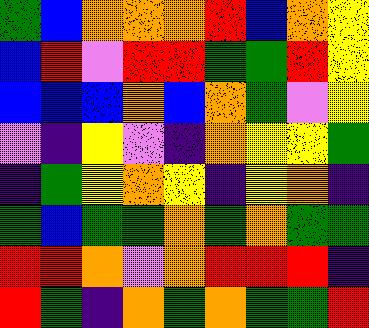[["green", "blue", "orange", "orange", "orange", "red", "blue", "orange", "yellow"], ["blue", "red", "violet", "red", "red", "green", "green", "red", "yellow"], ["blue", "blue", "blue", "orange", "blue", "orange", "green", "violet", "yellow"], ["violet", "indigo", "yellow", "violet", "indigo", "orange", "yellow", "yellow", "green"], ["indigo", "green", "yellow", "orange", "yellow", "indigo", "yellow", "orange", "indigo"], ["green", "blue", "green", "green", "orange", "green", "orange", "green", "green"], ["red", "red", "orange", "violet", "orange", "red", "red", "red", "indigo"], ["red", "green", "indigo", "orange", "green", "orange", "green", "green", "red"]]